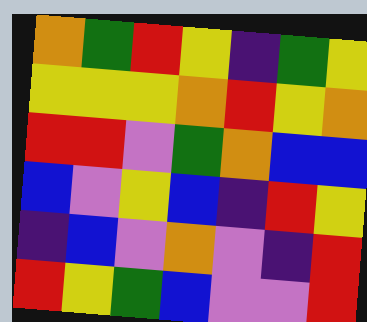[["orange", "green", "red", "yellow", "indigo", "green", "yellow"], ["yellow", "yellow", "yellow", "orange", "red", "yellow", "orange"], ["red", "red", "violet", "green", "orange", "blue", "blue"], ["blue", "violet", "yellow", "blue", "indigo", "red", "yellow"], ["indigo", "blue", "violet", "orange", "violet", "indigo", "red"], ["red", "yellow", "green", "blue", "violet", "violet", "red"]]